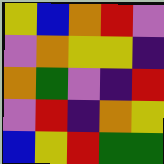[["yellow", "blue", "orange", "red", "violet"], ["violet", "orange", "yellow", "yellow", "indigo"], ["orange", "green", "violet", "indigo", "red"], ["violet", "red", "indigo", "orange", "yellow"], ["blue", "yellow", "red", "green", "green"]]